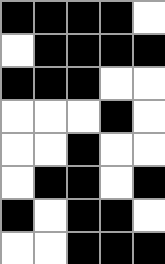[["black", "black", "black", "black", "white"], ["white", "black", "black", "black", "black"], ["black", "black", "black", "white", "white"], ["white", "white", "white", "black", "white"], ["white", "white", "black", "white", "white"], ["white", "black", "black", "white", "black"], ["black", "white", "black", "black", "white"], ["white", "white", "black", "black", "black"]]